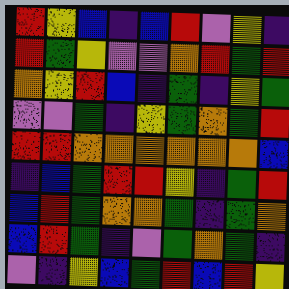[["red", "yellow", "blue", "indigo", "blue", "red", "violet", "yellow", "indigo"], ["red", "green", "yellow", "violet", "violet", "orange", "red", "green", "red"], ["orange", "yellow", "red", "blue", "indigo", "green", "indigo", "yellow", "green"], ["violet", "violet", "green", "indigo", "yellow", "green", "orange", "green", "red"], ["red", "red", "orange", "orange", "orange", "orange", "orange", "orange", "blue"], ["indigo", "blue", "green", "red", "red", "yellow", "indigo", "green", "red"], ["blue", "red", "green", "orange", "orange", "green", "indigo", "green", "orange"], ["blue", "red", "green", "indigo", "violet", "green", "orange", "green", "indigo"], ["violet", "indigo", "yellow", "blue", "green", "red", "blue", "red", "yellow"]]